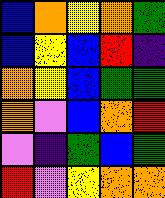[["blue", "orange", "yellow", "orange", "green"], ["blue", "yellow", "blue", "red", "indigo"], ["orange", "yellow", "blue", "green", "green"], ["orange", "violet", "blue", "orange", "red"], ["violet", "indigo", "green", "blue", "green"], ["red", "violet", "yellow", "orange", "orange"]]